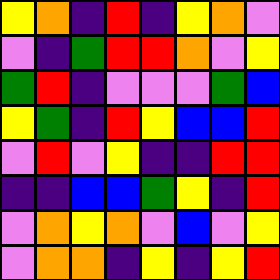[["yellow", "orange", "indigo", "red", "indigo", "yellow", "orange", "violet"], ["violet", "indigo", "green", "red", "red", "orange", "violet", "yellow"], ["green", "red", "indigo", "violet", "violet", "violet", "green", "blue"], ["yellow", "green", "indigo", "red", "yellow", "blue", "blue", "red"], ["violet", "red", "violet", "yellow", "indigo", "indigo", "red", "red"], ["indigo", "indigo", "blue", "blue", "green", "yellow", "indigo", "red"], ["violet", "orange", "yellow", "orange", "violet", "blue", "violet", "yellow"], ["violet", "orange", "orange", "indigo", "yellow", "indigo", "yellow", "red"]]